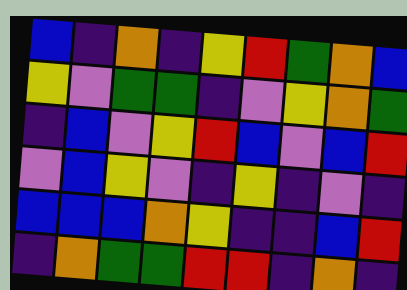[["blue", "indigo", "orange", "indigo", "yellow", "red", "green", "orange", "blue"], ["yellow", "violet", "green", "green", "indigo", "violet", "yellow", "orange", "green"], ["indigo", "blue", "violet", "yellow", "red", "blue", "violet", "blue", "red"], ["violet", "blue", "yellow", "violet", "indigo", "yellow", "indigo", "violet", "indigo"], ["blue", "blue", "blue", "orange", "yellow", "indigo", "indigo", "blue", "red"], ["indigo", "orange", "green", "green", "red", "red", "indigo", "orange", "indigo"]]